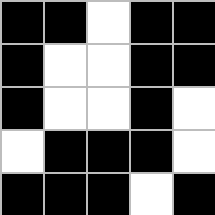[["black", "black", "white", "black", "black"], ["black", "white", "white", "black", "black"], ["black", "white", "white", "black", "white"], ["white", "black", "black", "black", "white"], ["black", "black", "black", "white", "black"]]